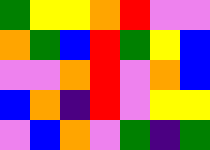[["green", "yellow", "yellow", "orange", "red", "violet", "violet"], ["orange", "green", "blue", "red", "green", "yellow", "blue"], ["violet", "violet", "orange", "red", "violet", "orange", "blue"], ["blue", "orange", "indigo", "red", "violet", "yellow", "yellow"], ["violet", "blue", "orange", "violet", "green", "indigo", "green"]]